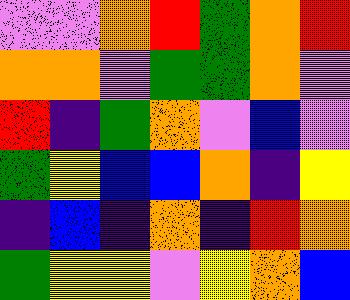[["violet", "violet", "orange", "red", "green", "orange", "red"], ["orange", "orange", "violet", "green", "green", "orange", "violet"], ["red", "indigo", "green", "orange", "violet", "blue", "violet"], ["green", "yellow", "blue", "blue", "orange", "indigo", "yellow"], ["indigo", "blue", "indigo", "orange", "indigo", "red", "orange"], ["green", "yellow", "yellow", "violet", "yellow", "orange", "blue"]]